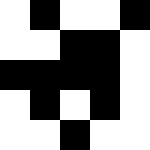[["white", "black", "white", "white", "black"], ["white", "white", "black", "black", "white"], ["black", "black", "black", "black", "white"], ["white", "black", "white", "black", "white"], ["white", "white", "black", "white", "white"]]